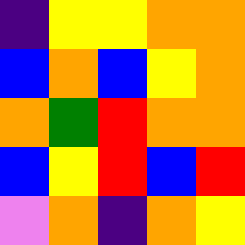[["indigo", "yellow", "yellow", "orange", "orange"], ["blue", "orange", "blue", "yellow", "orange"], ["orange", "green", "red", "orange", "orange"], ["blue", "yellow", "red", "blue", "red"], ["violet", "orange", "indigo", "orange", "yellow"]]